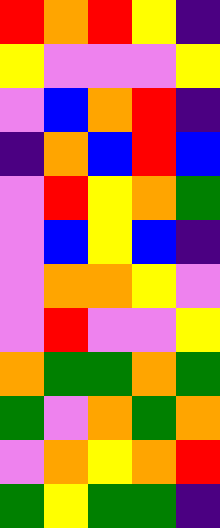[["red", "orange", "red", "yellow", "indigo"], ["yellow", "violet", "violet", "violet", "yellow"], ["violet", "blue", "orange", "red", "indigo"], ["indigo", "orange", "blue", "red", "blue"], ["violet", "red", "yellow", "orange", "green"], ["violet", "blue", "yellow", "blue", "indigo"], ["violet", "orange", "orange", "yellow", "violet"], ["violet", "red", "violet", "violet", "yellow"], ["orange", "green", "green", "orange", "green"], ["green", "violet", "orange", "green", "orange"], ["violet", "orange", "yellow", "orange", "red"], ["green", "yellow", "green", "green", "indigo"]]